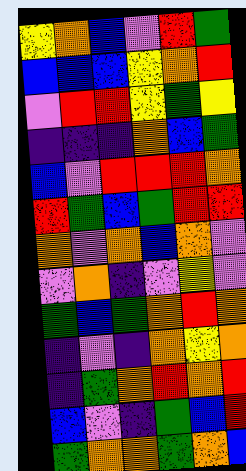[["yellow", "orange", "blue", "violet", "red", "green"], ["blue", "blue", "blue", "yellow", "orange", "red"], ["violet", "red", "red", "yellow", "green", "yellow"], ["indigo", "indigo", "indigo", "orange", "blue", "green"], ["blue", "violet", "red", "red", "red", "orange"], ["red", "green", "blue", "green", "red", "red"], ["orange", "violet", "orange", "blue", "orange", "violet"], ["violet", "orange", "indigo", "violet", "yellow", "violet"], ["green", "blue", "green", "orange", "red", "orange"], ["indigo", "violet", "indigo", "orange", "yellow", "orange"], ["indigo", "green", "orange", "red", "orange", "red"], ["blue", "violet", "indigo", "green", "blue", "red"], ["green", "orange", "orange", "green", "orange", "blue"]]